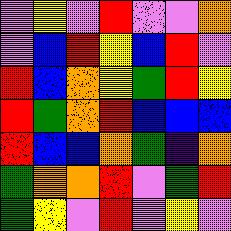[["violet", "yellow", "violet", "red", "violet", "violet", "orange"], ["violet", "blue", "red", "yellow", "blue", "red", "violet"], ["red", "blue", "orange", "yellow", "green", "red", "yellow"], ["red", "green", "orange", "red", "blue", "blue", "blue"], ["red", "blue", "blue", "orange", "green", "indigo", "orange"], ["green", "orange", "orange", "red", "violet", "green", "red"], ["green", "yellow", "violet", "red", "violet", "yellow", "violet"]]